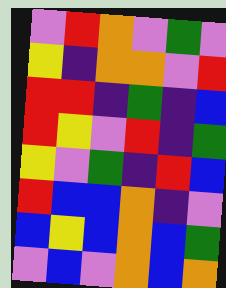[["violet", "red", "orange", "violet", "green", "violet"], ["yellow", "indigo", "orange", "orange", "violet", "red"], ["red", "red", "indigo", "green", "indigo", "blue"], ["red", "yellow", "violet", "red", "indigo", "green"], ["yellow", "violet", "green", "indigo", "red", "blue"], ["red", "blue", "blue", "orange", "indigo", "violet"], ["blue", "yellow", "blue", "orange", "blue", "green"], ["violet", "blue", "violet", "orange", "blue", "orange"]]